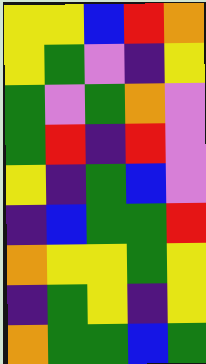[["yellow", "yellow", "blue", "red", "orange"], ["yellow", "green", "violet", "indigo", "yellow"], ["green", "violet", "green", "orange", "violet"], ["green", "red", "indigo", "red", "violet"], ["yellow", "indigo", "green", "blue", "violet"], ["indigo", "blue", "green", "green", "red"], ["orange", "yellow", "yellow", "green", "yellow"], ["indigo", "green", "yellow", "indigo", "yellow"], ["orange", "green", "green", "blue", "green"]]